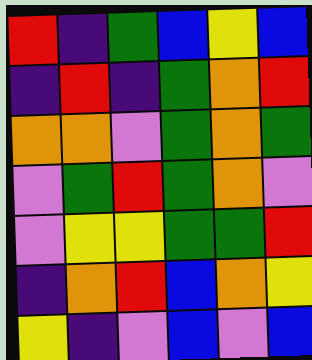[["red", "indigo", "green", "blue", "yellow", "blue"], ["indigo", "red", "indigo", "green", "orange", "red"], ["orange", "orange", "violet", "green", "orange", "green"], ["violet", "green", "red", "green", "orange", "violet"], ["violet", "yellow", "yellow", "green", "green", "red"], ["indigo", "orange", "red", "blue", "orange", "yellow"], ["yellow", "indigo", "violet", "blue", "violet", "blue"]]